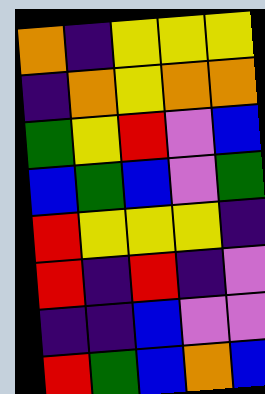[["orange", "indigo", "yellow", "yellow", "yellow"], ["indigo", "orange", "yellow", "orange", "orange"], ["green", "yellow", "red", "violet", "blue"], ["blue", "green", "blue", "violet", "green"], ["red", "yellow", "yellow", "yellow", "indigo"], ["red", "indigo", "red", "indigo", "violet"], ["indigo", "indigo", "blue", "violet", "violet"], ["red", "green", "blue", "orange", "blue"]]